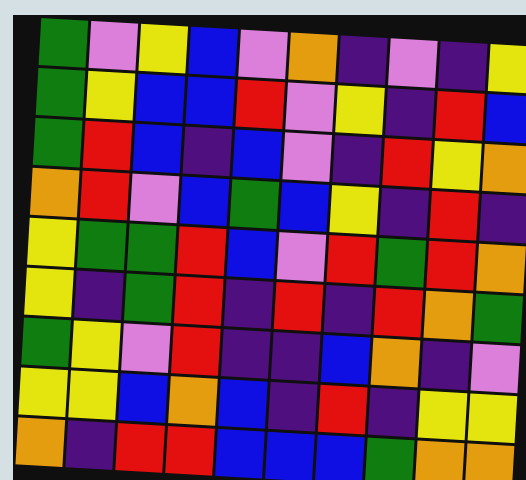[["green", "violet", "yellow", "blue", "violet", "orange", "indigo", "violet", "indigo", "yellow"], ["green", "yellow", "blue", "blue", "red", "violet", "yellow", "indigo", "red", "blue"], ["green", "red", "blue", "indigo", "blue", "violet", "indigo", "red", "yellow", "orange"], ["orange", "red", "violet", "blue", "green", "blue", "yellow", "indigo", "red", "indigo"], ["yellow", "green", "green", "red", "blue", "violet", "red", "green", "red", "orange"], ["yellow", "indigo", "green", "red", "indigo", "red", "indigo", "red", "orange", "green"], ["green", "yellow", "violet", "red", "indigo", "indigo", "blue", "orange", "indigo", "violet"], ["yellow", "yellow", "blue", "orange", "blue", "indigo", "red", "indigo", "yellow", "yellow"], ["orange", "indigo", "red", "red", "blue", "blue", "blue", "green", "orange", "orange"]]